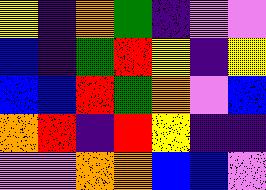[["yellow", "indigo", "orange", "green", "indigo", "violet", "violet"], ["blue", "indigo", "green", "red", "yellow", "indigo", "yellow"], ["blue", "blue", "red", "green", "orange", "violet", "blue"], ["orange", "red", "indigo", "red", "yellow", "indigo", "indigo"], ["violet", "violet", "orange", "orange", "blue", "blue", "violet"]]